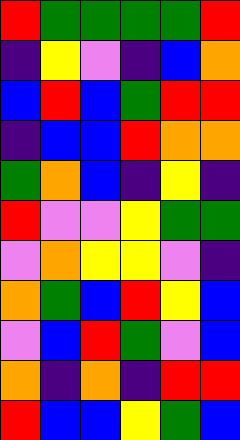[["red", "green", "green", "green", "green", "red"], ["indigo", "yellow", "violet", "indigo", "blue", "orange"], ["blue", "red", "blue", "green", "red", "red"], ["indigo", "blue", "blue", "red", "orange", "orange"], ["green", "orange", "blue", "indigo", "yellow", "indigo"], ["red", "violet", "violet", "yellow", "green", "green"], ["violet", "orange", "yellow", "yellow", "violet", "indigo"], ["orange", "green", "blue", "red", "yellow", "blue"], ["violet", "blue", "red", "green", "violet", "blue"], ["orange", "indigo", "orange", "indigo", "red", "red"], ["red", "blue", "blue", "yellow", "green", "blue"]]